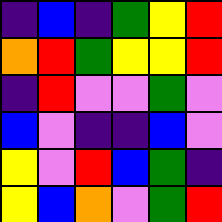[["indigo", "blue", "indigo", "green", "yellow", "red"], ["orange", "red", "green", "yellow", "yellow", "red"], ["indigo", "red", "violet", "violet", "green", "violet"], ["blue", "violet", "indigo", "indigo", "blue", "violet"], ["yellow", "violet", "red", "blue", "green", "indigo"], ["yellow", "blue", "orange", "violet", "green", "red"]]